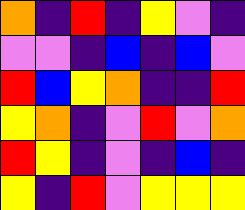[["orange", "indigo", "red", "indigo", "yellow", "violet", "indigo"], ["violet", "violet", "indigo", "blue", "indigo", "blue", "violet"], ["red", "blue", "yellow", "orange", "indigo", "indigo", "red"], ["yellow", "orange", "indigo", "violet", "red", "violet", "orange"], ["red", "yellow", "indigo", "violet", "indigo", "blue", "indigo"], ["yellow", "indigo", "red", "violet", "yellow", "yellow", "yellow"]]